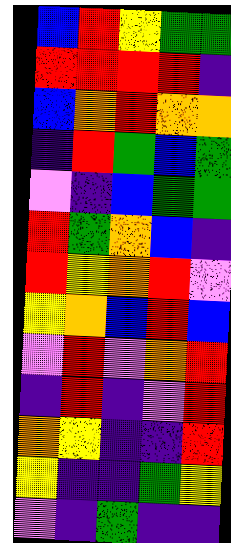[["blue", "red", "yellow", "green", "green"], ["red", "red", "red", "red", "indigo"], ["blue", "orange", "red", "orange", "orange"], ["indigo", "red", "green", "blue", "green"], ["violet", "indigo", "blue", "green", "green"], ["red", "green", "orange", "blue", "indigo"], ["red", "yellow", "orange", "red", "violet"], ["yellow", "orange", "blue", "red", "blue"], ["violet", "red", "violet", "orange", "red"], ["indigo", "red", "indigo", "violet", "red"], ["orange", "yellow", "indigo", "indigo", "red"], ["yellow", "indigo", "indigo", "green", "yellow"], ["violet", "indigo", "green", "indigo", "indigo"]]